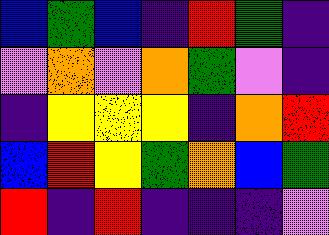[["blue", "green", "blue", "indigo", "red", "green", "indigo"], ["violet", "orange", "violet", "orange", "green", "violet", "indigo"], ["indigo", "yellow", "yellow", "yellow", "indigo", "orange", "red"], ["blue", "red", "yellow", "green", "orange", "blue", "green"], ["red", "indigo", "red", "indigo", "indigo", "indigo", "violet"]]